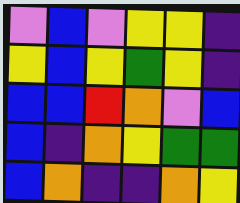[["violet", "blue", "violet", "yellow", "yellow", "indigo"], ["yellow", "blue", "yellow", "green", "yellow", "indigo"], ["blue", "blue", "red", "orange", "violet", "blue"], ["blue", "indigo", "orange", "yellow", "green", "green"], ["blue", "orange", "indigo", "indigo", "orange", "yellow"]]